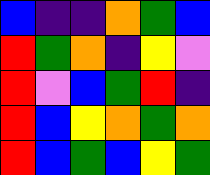[["blue", "indigo", "indigo", "orange", "green", "blue"], ["red", "green", "orange", "indigo", "yellow", "violet"], ["red", "violet", "blue", "green", "red", "indigo"], ["red", "blue", "yellow", "orange", "green", "orange"], ["red", "blue", "green", "blue", "yellow", "green"]]